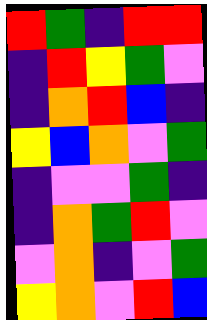[["red", "green", "indigo", "red", "red"], ["indigo", "red", "yellow", "green", "violet"], ["indigo", "orange", "red", "blue", "indigo"], ["yellow", "blue", "orange", "violet", "green"], ["indigo", "violet", "violet", "green", "indigo"], ["indigo", "orange", "green", "red", "violet"], ["violet", "orange", "indigo", "violet", "green"], ["yellow", "orange", "violet", "red", "blue"]]